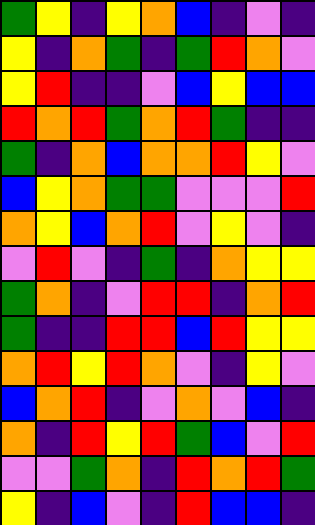[["green", "yellow", "indigo", "yellow", "orange", "blue", "indigo", "violet", "indigo"], ["yellow", "indigo", "orange", "green", "indigo", "green", "red", "orange", "violet"], ["yellow", "red", "indigo", "indigo", "violet", "blue", "yellow", "blue", "blue"], ["red", "orange", "red", "green", "orange", "red", "green", "indigo", "indigo"], ["green", "indigo", "orange", "blue", "orange", "orange", "red", "yellow", "violet"], ["blue", "yellow", "orange", "green", "green", "violet", "violet", "violet", "red"], ["orange", "yellow", "blue", "orange", "red", "violet", "yellow", "violet", "indigo"], ["violet", "red", "violet", "indigo", "green", "indigo", "orange", "yellow", "yellow"], ["green", "orange", "indigo", "violet", "red", "red", "indigo", "orange", "red"], ["green", "indigo", "indigo", "red", "red", "blue", "red", "yellow", "yellow"], ["orange", "red", "yellow", "red", "orange", "violet", "indigo", "yellow", "violet"], ["blue", "orange", "red", "indigo", "violet", "orange", "violet", "blue", "indigo"], ["orange", "indigo", "red", "yellow", "red", "green", "blue", "violet", "red"], ["violet", "violet", "green", "orange", "indigo", "red", "orange", "red", "green"], ["yellow", "indigo", "blue", "violet", "indigo", "red", "blue", "blue", "indigo"]]